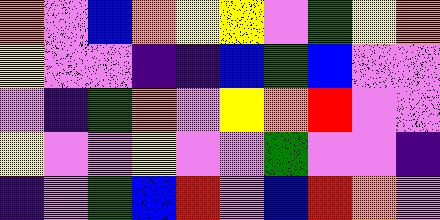[["orange", "violet", "blue", "orange", "yellow", "yellow", "violet", "green", "yellow", "orange"], ["yellow", "violet", "violet", "indigo", "indigo", "blue", "green", "blue", "violet", "violet"], ["violet", "indigo", "green", "orange", "violet", "yellow", "orange", "red", "violet", "violet"], ["yellow", "violet", "violet", "yellow", "violet", "violet", "green", "violet", "violet", "indigo"], ["indigo", "violet", "green", "blue", "red", "violet", "blue", "red", "orange", "violet"]]